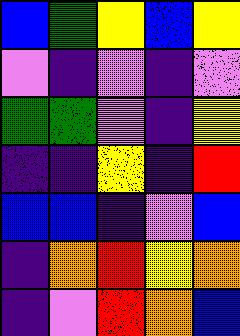[["blue", "green", "yellow", "blue", "yellow"], ["violet", "indigo", "violet", "indigo", "violet"], ["green", "green", "violet", "indigo", "yellow"], ["indigo", "indigo", "yellow", "indigo", "red"], ["blue", "blue", "indigo", "violet", "blue"], ["indigo", "orange", "red", "yellow", "orange"], ["indigo", "violet", "red", "orange", "blue"]]